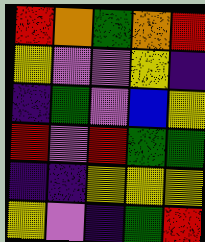[["red", "orange", "green", "orange", "red"], ["yellow", "violet", "violet", "yellow", "indigo"], ["indigo", "green", "violet", "blue", "yellow"], ["red", "violet", "red", "green", "green"], ["indigo", "indigo", "yellow", "yellow", "yellow"], ["yellow", "violet", "indigo", "green", "red"]]